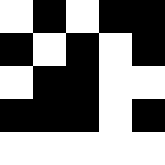[["white", "black", "white", "black", "black"], ["black", "white", "black", "white", "black"], ["white", "black", "black", "white", "white"], ["black", "black", "black", "white", "black"], ["white", "white", "white", "white", "white"]]